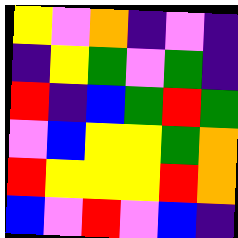[["yellow", "violet", "orange", "indigo", "violet", "indigo"], ["indigo", "yellow", "green", "violet", "green", "indigo"], ["red", "indigo", "blue", "green", "red", "green"], ["violet", "blue", "yellow", "yellow", "green", "orange"], ["red", "yellow", "yellow", "yellow", "red", "orange"], ["blue", "violet", "red", "violet", "blue", "indigo"]]